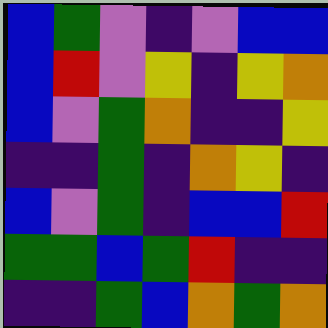[["blue", "green", "violet", "indigo", "violet", "blue", "blue"], ["blue", "red", "violet", "yellow", "indigo", "yellow", "orange"], ["blue", "violet", "green", "orange", "indigo", "indigo", "yellow"], ["indigo", "indigo", "green", "indigo", "orange", "yellow", "indigo"], ["blue", "violet", "green", "indigo", "blue", "blue", "red"], ["green", "green", "blue", "green", "red", "indigo", "indigo"], ["indigo", "indigo", "green", "blue", "orange", "green", "orange"]]